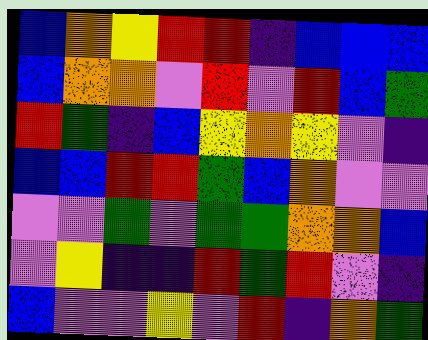[["blue", "orange", "yellow", "red", "red", "indigo", "blue", "blue", "blue"], ["blue", "orange", "orange", "violet", "red", "violet", "red", "blue", "green"], ["red", "green", "indigo", "blue", "yellow", "orange", "yellow", "violet", "indigo"], ["blue", "blue", "red", "red", "green", "blue", "orange", "violet", "violet"], ["violet", "violet", "green", "violet", "green", "green", "orange", "orange", "blue"], ["violet", "yellow", "indigo", "indigo", "red", "green", "red", "violet", "indigo"], ["blue", "violet", "violet", "yellow", "violet", "red", "indigo", "orange", "green"]]